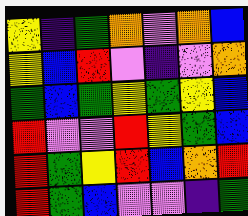[["yellow", "indigo", "green", "orange", "violet", "orange", "blue"], ["yellow", "blue", "red", "violet", "indigo", "violet", "orange"], ["green", "blue", "green", "yellow", "green", "yellow", "blue"], ["red", "violet", "violet", "red", "yellow", "green", "blue"], ["red", "green", "yellow", "red", "blue", "orange", "red"], ["red", "green", "blue", "violet", "violet", "indigo", "green"]]